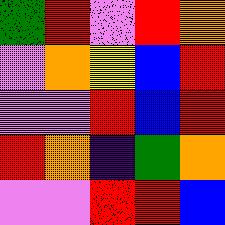[["green", "red", "violet", "red", "orange"], ["violet", "orange", "yellow", "blue", "red"], ["violet", "violet", "red", "blue", "red"], ["red", "orange", "indigo", "green", "orange"], ["violet", "violet", "red", "red", "blue"]]